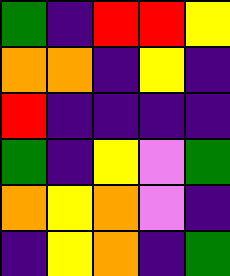[["green", "indigo", "red", "red", "yellow"], ["orange", "orange", "indigo", "yellow", "indigo"], ["red", "indigo", "indigo", "indigo", "indigo"], ["green", "indigo", "yellow", "violet", "green"], ["orange", "yellow", "orange", "violet", "indigo"], ["indigo", "yellow", "orange", "indigo", "green"]]